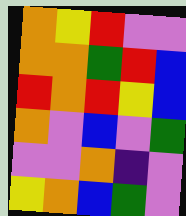[["orange", "yellow", "red", "violet", "violet"], ["orange", "orange", "green", "red", "blue"], ["red", "orange", "red", "yellow", "blue"], ["orange", "violet", "blue", "violet", "green"], ["violet", "violet", "orange", "indigo", "violet"], ["yellow", "orange", "blue", "green", "violet"]]